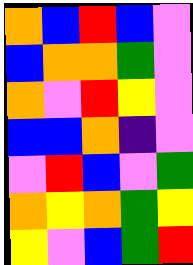[["orange", "blue", "red", "blue", "violet"], ["blue", "orange", "orange", "green", "violet"], ["orange", "violet", "red", "yellow", "violet"], ["blue", "blue", "orange", "indigo", "violet"], ["violet", "red", "blue", "violet", "green"], ["orange", "yellow", "orange", "green", "yellow"], ["yellow", "violet", "blue", "green", "red"]]